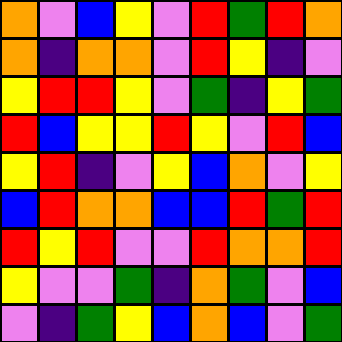[["orange", "violet", "blue", "yellow", "violet", "red", "green", "red", "orange"], ["orange", "indigo", "orange", "orange", "violet", "red", "yellow", "indigo", "violet"], ["yellow", "red", "red", "yellow", "violet", "green", "indigo", "yellow", "green"], ["red", "blue", "yellow", "yellow", "red", "yellow", "violet", "red", "blue"], ["yellow", "red", "indigo", "violet", "yellow", "blue", "orange", "violet", "yellow"], ["blue", "red", "orange", "orange", "blue", "blue", "red", "green", "red"], ["red", "yellow", "red", "violet", "violet", "red", "orange", "orange", "red"], ["yellow", "violet", "violet", "green", "indigo", "orange", "green", "violet", "blue"], ["violet", "indigo", "green", "yellow", "blue", "orange", "blue", "violet", "green"]]